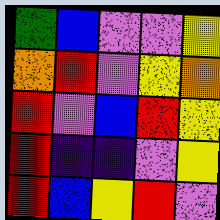[["green", "blue", "violet", "violet", "yellow"], ["orange", "red", "violet", "yellow", "orange"], ["red", "violet", "blue", "red", "yellow"], ["red", "indigo", "indigo", "violet", "yellow"], ["red", "blue", "yellow", "red", "violet"]]